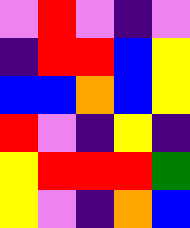[["violet", "red", "violet", "indigo", "violet"], ["indigo", "red", "red", "blue", "yellow"], ["blue", "blue", "orange", "blue", "yellow"], ["red", "violet", "indigo", "yellow", "indigo"], ["yellow", "red", "red", "red", "green"], ["yellow", "violet", "indigo", "orange", "blue"]]